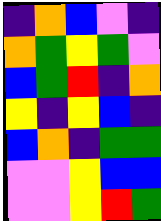[["indigo", "orange", "blue", "violet", "indigo"], ["orange", "green", "yellow", "green", "violet"], ["blue", "green", "red", "indigo", "orange"], ["yellow", "indigo", "yellow", "blue", "indigo"], ["blue", "orange", "indigo", "green", "green"], ["violet", "violet", "yellow", "blue", "blue"], ["violet", "violet", "yellow", "red", "green"]]